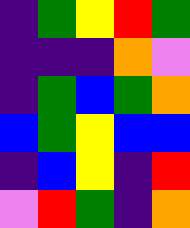[["indigo", "green", "yellow", "red", "green"], ["indigo", "indigo", "indigo", "orange", "violet"], ["indigo", "green", "blue", "green", "orange"], ["blue", "green", "yellow", "blue", "blue"], ["indigo", "blue", "yellow", "indigo", "red"], ["violet", "red", "green", "indigo", "orange"]]